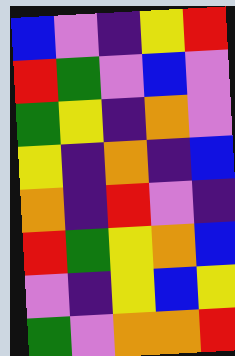[["blue", "violet", "indigo", "yellow", "red"], ["red", "green", "violet", "blue", "violet"], ["green", "yellow", "indigo", "orange", "violet"], ["yellow", "indigo", "orange", "indigo", "blue"], ["orange", "indigo", "red", "violet", "indigo"], ["red", "green", "yellow", "orange", "blue"], ["violet", "indigo", "yellow", "blue", "yellow"], ["green", "violet", "orange", "orange", "red"]]